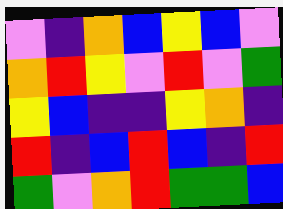[["violet", "indigo", "orange", "blue", "yellow", "blue", "violet"], ["orange", "red", "yellow", "violet", "red", "violet", "green"], ["yellow", "blue", "indigo", "indigo", "yellow", "orange", "indigo"], ["red", "indigo", "blue", "red", "blue", "indigo", "red"], ["green", "violet", "orange", "red", "green", "green", "blue"]]